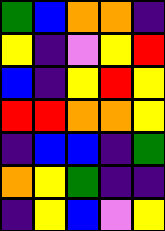[["green", "blue", "orange", "orange", "indigo"], ["yellow", "indigo", "violet", "yellow", "red"], ["blue", "indigo", "yellow", "red", "yellow"], ["red", "red", "orange", "orange", "yellow"], ["indigo", "blue", "blue", "indigo", "green"], ["orange", "yellow", "green", "indigo", "indigo"], ["indigo", "yellow", "blue", "violet", "yellow"]]